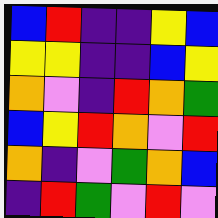[["blue", "red", "indigo", "indigo", "yellow", "blue"], ["yellow", "yellow", "indigo", "indigo", "blue", "yellow"], ["orange", "violet", "indigo", "red", "orange", "green"], ["blue", "yellow", "red", "orange", "violet", "red"], ["orange", "indigo", "violet", "green", "orange", "blue"], ["indigo", "red", "green", "violet", "red", "violet"]]